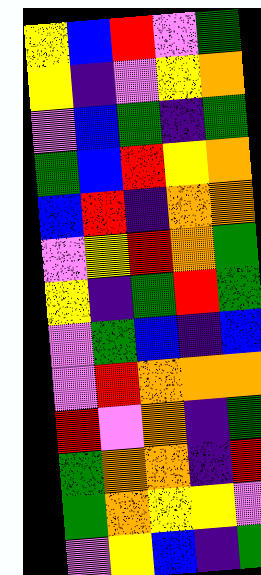[["yellow", "blue", "red", "violet", "green"], ["yellow", "indigo", "violet", "yellow", "orange"], ["violet", "blue", "green", "indigo", "green"], ["green", "blue", "red", "yellow", "orange"], ["blue", "red", "indigo", "orange", "orange"], ["violet", "yellow", "red", "orange", "green"], ["yellow", "indigo", "green", "red", "green"], ["violet", "green", "blue", "indigo", "blue"], ["violet", "red", "orange", "orange", "orange"], ["red", "violet", "orange", "indigo", "green"], ["green", "orange", "orange", "indigo", "red"], ["green", "orange", "yellow", "yellow", "violet"], ["violet", "yellow", "blue", "indigo", "green"]]